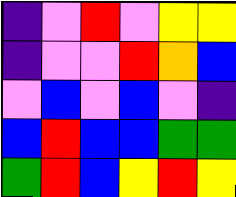[["indigo", "violet", "red", "violet", "yellow", "yellow"], ["indigo", "violet", "violet", "red", "orange", "blue"], ["violet", "blue", "violet", "blue", "violet", "indigo"], ["blue", "red", "blue", "blue", "green", "green"], ["green", "red", "blue", "yellow", "red", "yellow"]]